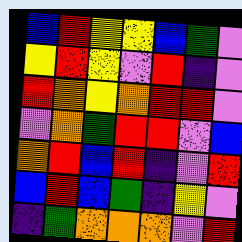[["blue", "red", "yellow", "yellow", "blue", "green", "violet"], ["yellow", "red", "yellow", "violet", "red", "indigo", "violet"], ["red", "orange", "yellow", "orange", "red", "red", "violet"], ["violet", "orange", "green", "red", "red", "violet", "blue"], ["orange", "red", "blue", "red", "indigo", "violet", "red"], ["blue", "red", "blue", "green", "indigo", "yellow", "violet"], ["indigo", "green", "orange", "orange", "orange", "violet", "red"]]